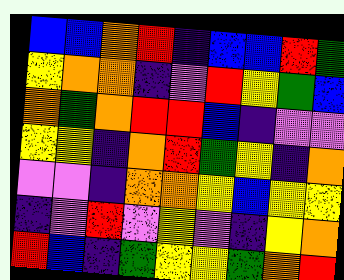[["blue", "blue", "orange", "red", "indigo", "blue", "blue", "red", "green"], ["yellow", "orange", "orange", "indigo", "violet", "red", "yellow", "green", "blue"], ["orange", "green", "orange", "red", "red", "blue", "indigo", "violet", "violet"], ["yellow", "yellow", "indigo", "orange", "red", "green", "yellow", "indigo", "orange"], ["violet", "violet", "indigo", "orange", "orange", "yellow", "blue", "yellow", "yellow"], ["indigo", "violet", "red", "violet", "yellow", "violet", "indigo", "yellow", "orange"], ["red", "blue", "indigo", "green", "yellow", "yellow", "green", "orange", "red"]]